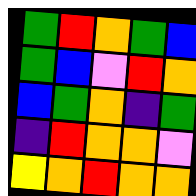[["green", "red", "orange", "green", "blue"], ["green", "blue", "violet", "red", "orange"], ["blue", "green", "orange", "indigo", "green"], ["indigo", "red", "orange", "orange", "violet"], ["yellow", "orange", "red", "orange", "orange"]]